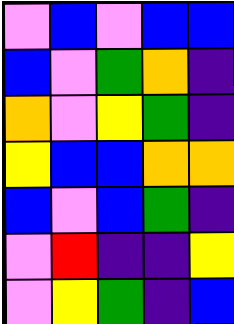[["violet", "blue", "violet", "blue", "blue"], ["blue", "violet", "green", "orange", "indigo"], ["orange", "violet", "yellow", "green", "indigo"], ["yellow", "blue", "blue", "orange", "orange"], ["blue", "violet", "blue", "green", "indigo"], ["violet", "red", "indigo", "indigo", "yellow"], ["violet", "yellow", "green", "indigo", "blue"]]